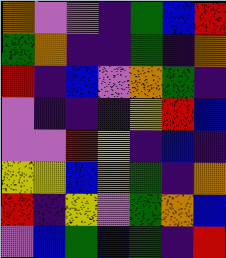[["orange", "violet", "violet", "indigo", "green", "blue", "red"], ["green", "orange", "indigo", "indigo", "green", "indigo", "orange"], ["red", "indigo", "blue", "violet", "orange", "green", "indigo"], ["violet", "indigo", "indigo", "indigo", "yellow", "red", "blue"], ["violet", "violet", "red", "yellow", "indigo", "blue", "indigo"], ["yellow", "yellow", "blue", "orange", "green", "indigo", "orange"], ["red", "indigo", "yellow", "violet", "green", "orange", "blue"], ["violet", "blue", "green", "blue", "green", "indigo", "red"]]